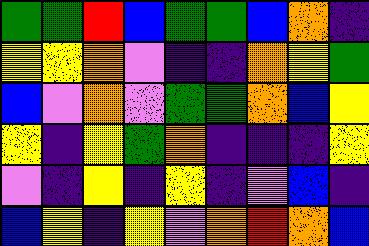[["green", "green", "red", "blue", "green", "green", "blue", "orange", "indigo"], ["yellow", "yellow", "orange", "violet", "indigo", "indigo", "orange", "yellow", "green"], ["blue", "violet", "orange", "violet", "green", "green", "orange", "blue", "yellow"], ["yellow", "indigo", "yellow", "green", "orange", "indigo", "indigo", "indigo", "yellow"], ["violet", "indigo", "yellow", "indigo", "yellow", "indigo", "violet", "blue", "indigo"], ["blue", "yellow", "indigo", "yellow", "violet", "orange", "red", "orange", "blue"]]